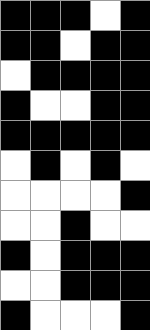[["black", "black", "black", "white", "black"], ["black", "black", "white", "black", "black"], ["white", "black", "black", "black", "black"], ["black", "white", "white", "black", "black"], ["black", "black", "black", "black", "black"], ["white", "black", "white", "black", "white"], ["white", "white", "white", "white", "black"], ["white", "white", "black", "white", "white"], ["black", "white", "black", "black", "black"], ["white", "white", "black", "black", "black"], ["black", "white", "white", "white", "black"]]